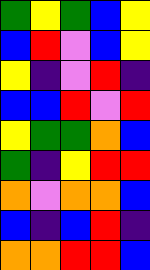[["green", "yellow", "green", "blue", "yellow"], ["blue", "red", "violet", "blue", "yellow"], ["yellow", "indigo", "violet", "red", "indigo"], ["blue", "blue", "red", "violet", "red"], ["yellow", "green", "green", "orange", "blue"], ["green", "indigo", "yellow", "red", "red"], ["orange", "violet", "orange", "orange", "blue"], ["blue", "indigo", "blue", "red", "indigo"], ["orange", "orange", "red", "red", "blue"]]